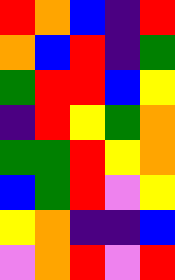[["red", "orange", "blue", "indigo", "red"], ["orange", "blue", "red", "indigo", "green"], ["green", "red", "red", "blue", "yellow"], ["indigo", "red", "yellow", "green", "orange"], ["green", "green", "red", "yellow", "orange"], ["blue", "green", "red", "violet", "yellow"], ["yellow", "orange", "indigo", "indigo", "blue"], ["violet", "orange", "red", "violet", "red"]]